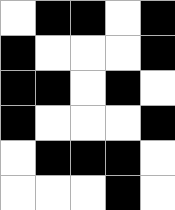[["white", "black", "black", "white", "black"], ["black", "white", "white", "white", "black"], ["black", "black", "white", "black", "white"], ["black", "white", "white", "white", "black"], ["white", "black", "black", "black", "white"], ["white", "white", "white", "black", "white"]]